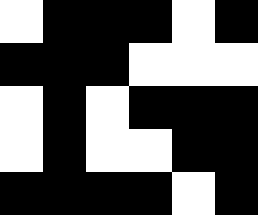[["white", "black", "black", "black", "white", "black"], ["black", "black", "black", "white", "white", "white"], ["white", "black", "white", "black", "black", "black"], ["white", "black", "white", "white", "black", "black"], ["black", "black", "black", "black", "white", "black"]]